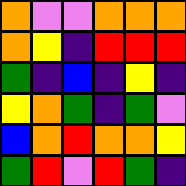[["orange", "violet", "violet", "orange", "orange", "orange"], ["orange", "yellow", "indigo", "red", "red", "red"], ["green", "indigo", "blue", "indigo", "yellow", "indigo"], ["yellow", "orange", "green", "indigo", "green", "violet"], ["blue", "orange", "red", "orange", "orange", "yellow"], ["green", "red", "violet", "red", "green", "indigo"]]